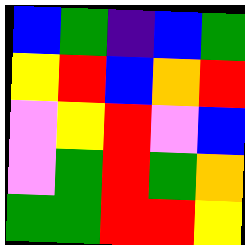[["blue", "green", "indigo", "blue", "green"], ["yellow", "red", "blue", "orange", "red"], ["violet", "yellow", "red", "violet", "blue"], ["violet", "green", "red", "green", "orange"], ["green", "green", "red", "red", "yellow"]]